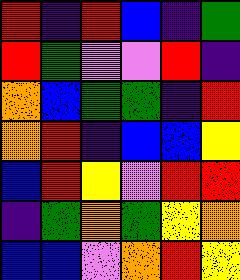[["red", "indigo", "red", "blue", "indigo", "green"], ["red", "green", "violet", "violet", "red", "indigo"], ["orange", "blue", "green", "green", "indigo", "red"], ["orange", "red", "indigo", "blue", "blue", "yellow"], ["blue", "red", "yellow", "violet", "red", "red"], ["indigo", "green", "orange", "green", "yellow", "orange"], ["blue", "blue", "violet", "orange", "red", "yellow"]]